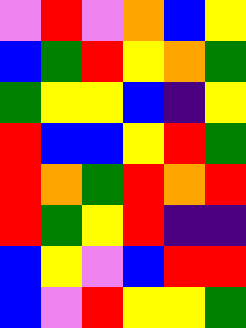[["violet", "red", "violet", "orange", "blue", "yellow"], ["blue", "green", "red", "yellow", "orange", "green"], ["green", "yellow", "yellow", "blue", "indigo", "yellow"], ["red", "blue", "blue", "yellow", "red", "green"], ["red", "orange", "green", "red", "orange", "red"], ["red", "green", "yellow", "red", "indigo", "indigo"], ["blue", "yellow", "violet", "blue", "red", "red"], ["blue", "violet", "red", "yellow", "yellow", "green"]]